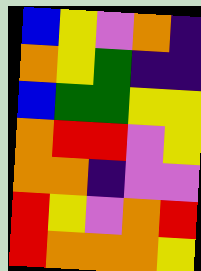[["blue", "yellow", "violet", "orange", "indigo"], ["orange", "yellow", "green", "indigo", "indigo"], ["blue", "green", "green", "yellow", "yellow"], ["orange", "red", "red", "violet", "yellow"], ["orange", "orange", "indigo", "violet", "violet"], ["red", "yellow", "violet", "orange", "red"], ["red", "orange", "orange", "orange", "yellow"]]